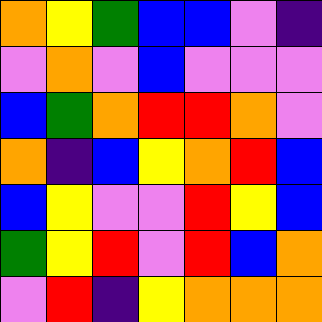[["orange", "yellow", "green", "blue", "blue", "violet", "indigo"], ["violet", "orange", "violet", "blue", "violet", "violet", "violet"], ["blue", "green", "orange", "red", "red", "orange", "violet"], ["orange", "indigo", "blue", "yellow", "orange", "red", "blue"], ["blue", "yellow", "violet", "violet", "red", "yellow", "blue"], ["green", "yellow", "red", "violet", "red", "blue", "orange"], ["violet", "red", "indigo", "yellow", "orange", "orange", "orange"]]